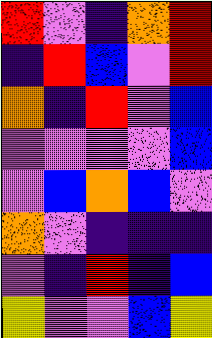[["red", "violet", "indigo", "orange", "red"], ["indigo", "red", "blue", "violet", "red"], ["orange", "indigo", "red", "violet", "blue"], ["violet", "violet", "violet", "violet", "blue"], ["violet", "blue", "orange", "blue", "violet"], ["orange", "violet", "indigo", "indigo", "indigo"], ["violet", "indigo", "red", "indigo", "blue"], ["yellow", "violet", "violet", "blue", "yellow"]]